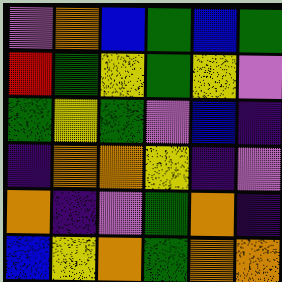[["violet", "orange", "blue", "green", "blue", "green"], ["red", "green", "yellow", "green", "yellow", "violet"], ["green", "yellow", "green", "violet", "blue", "indigo"], ["indigo", "orange", "orange", "yellow", "indigo", "violet"], ["orange", "indigo", "violet", "green", "orange", "indigo"], ["blue", "yellow", "orange", "green", "orange", "orange"]]